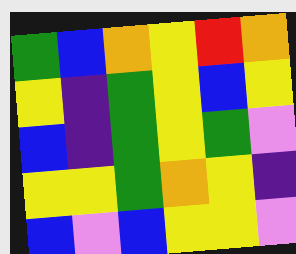[["green", "blue", "orange", "yellow", "red", "orange"], ["yellow", "indigo", "green", "yellow", "blue", "yellow"], ["blue", "indigo", "green", "yellow", "green", "violet"], ["yellow", "yellow", "green", "orange", "yellow", "indigo"], ["blue", "violet", "blue", "yellow", "yellow", "violet"]]